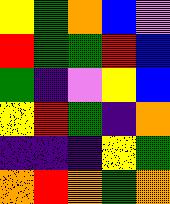[["yellow", "green", "orange", "blue", "violet"], ["red", "green", "green", "red", "blue"], ["green", "indigo", "violet", "yellow", "blue"], ["yellow", "red", "green", "indigo", "orange"], ["indigo", "indigo", "indigo", "yellow", "green"], ["orange", "red", "orange", "green", "orange"]]